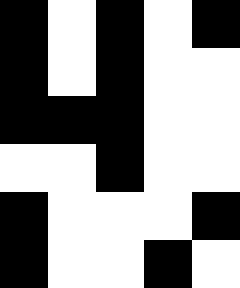[["black", "white", "black", "white", "black"], ["black", "white", "black", "white", "white"], ["black", "black", "black", "white", "white"], ["white", "white", "black", "white", "white"], ["black", "white", "white", "white", "black"], ["black", "white", "white", "black", "white"]]